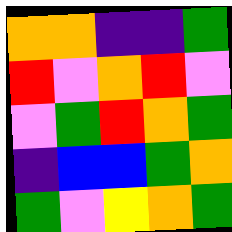[["orange", "orange", "indigo", "indigo", "green"], ["red", "violet", "orange", "red", "violet"], ["violet", "green", "red", "orange", "green"], ["indigo", "blue", "blue", "green", "orange"], ["green", "violet", "yellow", "orange", "green"]]